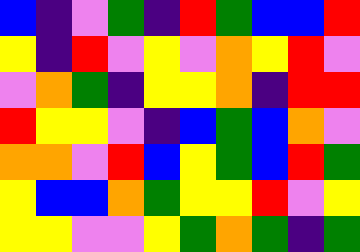[["blue", "indigo", "violet", "green", "indigo", "red", "green", "blue", "blue", "red"], ["yellow", "indigo", "red", "violet", "yellow", "violet", "orange", "yellow", "red", "violet"], ["violet", "orange", "green", "indigo", "yellow", "yellow", "orange", "indigo", "red", "red"], ["red", "yellow", "yellow", "violet", "indigo", "blue", "green", "blue", "orange", "violet"], ["orange", "orange", "violet", "red", "blue", "yellow", "green", "blue", "red", "green"], ["yellow", "blue", "blue", "orange", "green", "yellow", "yellow", "red", "violet", "yellow"], ["yellow", "yellow", "violet", "violet", "yellow", "green", "orange", "green", "indigo", "green"]]